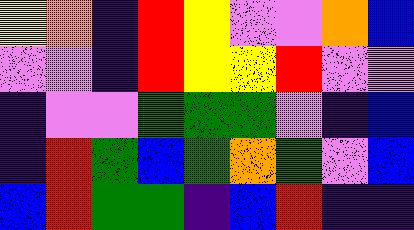[["yellow", "orange", "indigo", "red", "yellow", "violet", "violet", "orange", "blue"], ["violet", "violet", "indigo", "red", "yellow", "yellow", "red", "violet", "violet"], ["indigo", "violet", "violet", "green", "green", "green", "violet", "indigo", "blue"], ["indigo", "red", "green", "blue", "green", "orange", "green", "violet", "blue"], ["blue", "red", "green", "green", "indigo", "blue", "red", "indigo", "indigo"]]